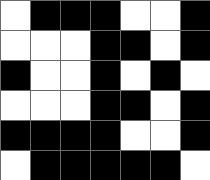[["white", "black", "black", "black", "white", "white", "black"], ["white", "white", "white", "black", "black", "white", "black"], ["black", "white", "white", "black", "white", "black", "white"], ["white", "white", "white", "black", "black", "white", "black"], ["black", "black", "black", "black", "white", "white", "black"], ["white", "black", "black", "black", "black", "black", "white"]]